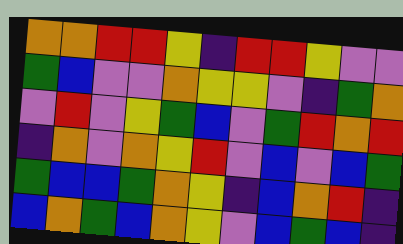[["orange", "orange", "red", "red", "yellow", "indigo", "red", "red", "yellow", "violet", "violet"], ["green", "blue", "violet", "violet", "orange", "yellow", "yellow", "violet", "indigo", "green", "orange"], ["violet", "red", "violet", "yellow", "green", "blue", "violet", "green", "red", "orange", "red"], ["indigo", "orange", "violet", "orange", "yellow", "red", "violet", "blue", "violet", "blue", "green"], ["green", "blue", "blue", "green", "orange", "yellow", "indigo", "blue", "orange", "red", "indigo"], ["blue", "orange", "green", "blue", "orange", "yellow", "violet", "blue", "green", "blue", "indigo"]]